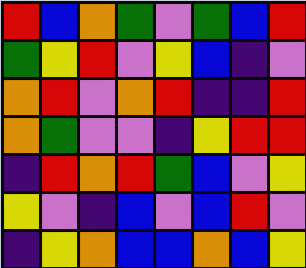[["red", "blue", "orange", "green", "violet", "green", "blue", "red"], ["green", "yellow", "red", "violet", "yellow", "blue", "indigo", "violet"], ["orange", "red", "violet", "orange", "red", "indigo", "indigo", "red"], ["orange", "green", "violet", "violet", "indigo", "yellow", "red", "red"], ["indigo", "red", "orange", "red", "green", "blue", "violet", "yellow"], ["yellow", "violet", "indigo", "blue", "violet", "blue", "red", "violet"], ["indigo", "yellow", "orange", "blue", "blue", "orange", "blue", "yellow"]]